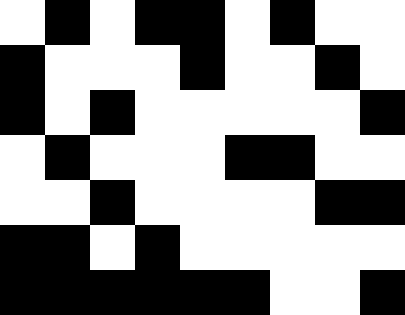[["white", "black", "white", "black", "black", "white", "black", "white", "white"], ["black", "white", "white", "white", "black", "white", "white", "black", "white"], ["black", "white", "black", "white", "white", "white", "white", "white", "black"], ["white", "black", "white", "white", "white", "black", "black", "white", "white"], ["white", "white", "black", "white", "white", "white", "white", "black", "black"], ["black", "black", "white", "black", "white", "white", "white", "white", "white"], ["black", "black", "black", "black", "black", "black", "white", "white", "black"]]